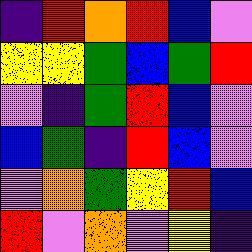[["indigo", "red", "orange", "red", "blue", "violet"], ["yellow", "yellow", "green", "blue", "green", "red"], ["violet", "indigo", "green", "red", "blue", "violet"], ["blue", "green", "indigo", "red", "blue", "violet"], ["violet", "orange", "green", "yellow", "red", "blue"], ["red", "violet", "orange", "violet", "yellow", "indigo"]]